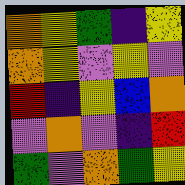[["orange", "yellow", "green", "indigo", "yellow"], ["orange", "yellow", "violet", "yellow", "violet"], ["red", "indigo", "yellow", "blue", "orange"], ["violet", "orange", "violet", "indigo", "red"], ["green", "violet", "orange", "green", "yellow"]]